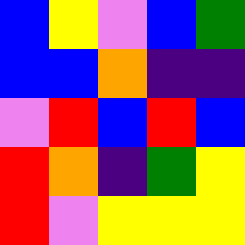[["blue", "yellow", "violet", "blue", "green"], ["blue", "blue", "orange", "indigo", "indigo"], ["violet", "red", "blue", "red", "blue"], ["red", "orange", "indigo", "green", "yellow"], ["red", "violet", "yellow", "yellow", "yellow"]]